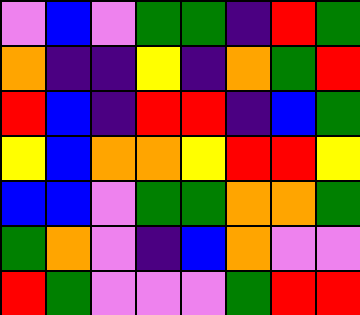[["violet", "blue", "violet", "green", "green", "indigo", "red", "green"], ["orange", "indigo", "indigo", "yellow", "indigo", "orange", "green", "red"], ["red", "blue", "indigo", "red", "red", "indigo", "blue", "green"], ["yellow", "blue", "orange", "orange", "yellow", "red", "red", "yellow"], ["blue", "blue", "violet", "green", "green", "orange", "orange", "green"], ["green", "orange", "violet", "indigo", "blue", "orange", "violet", "violet"], ["red", "green", "violet", "violet", "violet", "green", "red", "red"]]